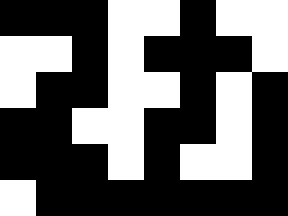[["black", "black", "black", "white", "white", "black", "white", "white"], ["white", "white", "black", "white", "black", "black", "black", "white"], ["white", "black", "black", "white", "white", "black", "white", "black"], ["black", "black", "white", "white", "black", "black", "white", "black"], ["black", "black", "black", "white", "black", "white", "white", "black"], ["white", "black", "black", "black", "black", "black", "black", "black"]]